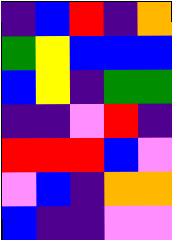[["indigo", "blue", "red", "indigo", "orange"], ["green", "yellow", "blue", "blue", "blue"], ["blue", "yellow", "indigo", "green", "green"], ["indigo", "indigo", "violet", "red", "indigo"], ["red", "red", "red", "blue", "violet"], ["violet", "blue", "indigo", "orange", "orange"], ["blue", "indigo", "indigo", "violet", "violet"]]